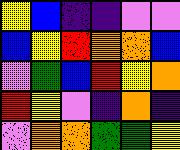[["yellow", "blue", "indigo", "indigo", "violet", "violet"], ["blue", "yellow", "red", "orange", "orange", "blue"], ["violet", "green", "blue", "red", "yellow", "orange"], ["red", "yellow", "violet", "indigo", "orange", "indigo"], ["violet", "orange", "orange", "green", "green", "yellow"]]